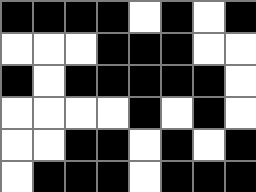[["black", "black", "black", "black", "white", "black", "white", "black"], ["white", "white", "white", "black", "black", "black", "white", "white"], ["black", "white", "black", "black", "black", "black", "black", "white"], ["white", "white", "white", "white", "black", "white", "black", "white"], ["white", "white", "black", "black", "white", "black", "white", "black"], ["white", "black", "black", "black", "white", "black", "black", "black"]]